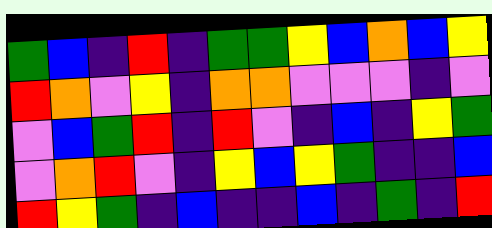[["green", "blue", "indigo", "red", "indigo", "green", "green", "yellow", "blue", "orange", "blue", "yellow"], ["red", "orange", "violet", "yellow", "indigo", "orange", "orange", "violet", "violet", "violet", "indigo", "violet"], ["violet", "blue", "green", "red", "indigo", "red", "violet", "indigo", "blue", "indigo", "yellow", "green"], ["violet", "orange", "red", "violet", "indigo", "yellow", "blue", "yellow", "green", "indigo", "indigo", "blue"], ["red", "yellow", "green", "indigo", "blue", "indigo", "indigo", "blue", "indigo", "green", "indigo", "red"]]